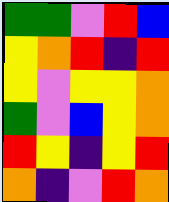[["green", "green", "violet", "red", "blue"], ["yellow", "orange", "red", "indigo", "red"], ["yellow", "violet", "yellow", "yellow", "orange"], ["green", "violet", "blue", "yellow", "orange"], ["red", "yellow", "indigo", "yellow", "red"], ["orange", "indigo", "violet", "red", "orange"]]